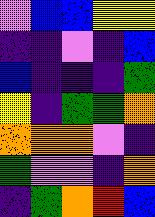[["violet", "blue", "blue", "yellow", "yellow"], ["indigo", "indigo", "violet", "indigo", "blue"], ["blue", "indigo", "indigo", "indigo", "green"], ["yellow", "indigo", "green", "green", "orange"], ["orange", "orange", "orange", "violet", "indigo"], ["green", "violet", "violet", "indigo", "orange"], ["indigo", "green", "orange", "red", "blue"]]